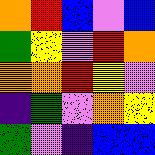[["orange", "red", "blue", "violet", "blue"], ["green", "yellow", "violet", "red", "orange"], ["orange", "orange", "red", "yellow", "violet"], ["indigo", "green", "violet", "orange", "yellow"], ["green", "violet", "indigo", "blue", "blue"]]